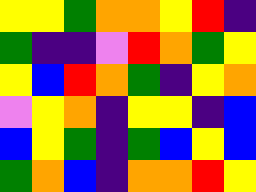[["yellow", "yellow", "green", "orange", "orange", "yellow", "red", "indigo"], ["green", "indigo", "indigo", "violet", "red", "orange", "green", "yellow"], ["yellow", "blue", "red", "orange", "green", "indigo", "yellow", "orange"], ["violet", "yellow", "orange", "indigo", "yellow", "yellow", "indigo", "blue"], ["blue", "yellow", "green", "indigo", "green", "blue", "yellow", "blue"], ["green", "orange", "blue", "indigo", "orange", "orange", "red", "yellow"]]